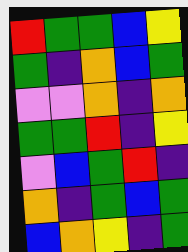[["red", "green", "green", "blue", "yellow"], ["green", "indigo", "orange", "blue", "green"], ["violet", "violet", "orange", "indigo", "orange"], ["green", "green", "red", "indigo", "yellow"], ["violet", "blue", "green", "red", "indigo"], ["orange", "indigo", "green", "blue", "green"], ["blue", "orange", "yellow", "indigo", "green"]]